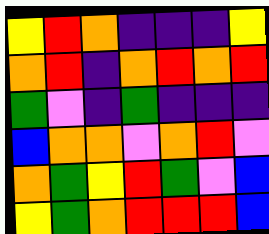[["yellow", "red", "orange", "indigo", "indigo", "indigo", "yellow"], ["orange", "red", "indigo", "orange", "red", "orange", "red"], ["green", "violet", "indigo", "green", "indigo", "indigo", "indigo"], ["blue", "orange", "orange", "violet", "orange", "red", "violet"], ["orange", "green", "yellow", "red", "green", "violet", "blue"], ["yellow", "green", "orange", "red", "red", "red", "blue"]]